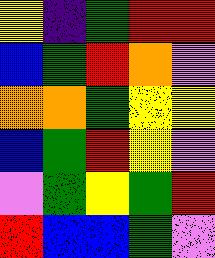[["yellow", "indigo", "green", "red", "red"], ["blue", "green", "red", "orange", "violet"], ["orange", "orange", "green", "yellow", "yellow"], ["blue", "green", "red", "yellow", "violet"], ["violet", "green", "yellow", "green", "red"], ["red", "blue", "blue", "green", "violet"]]